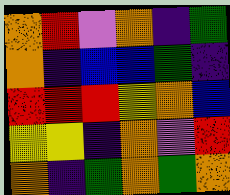[["orange", "red", "violet", "orange", "indigo", "green"], ["orange", "indigo", "blue", "blue", "green", "indigo"], ["red", "red", "red", "yellow", "orange", "blue"], ["yellow", "yellow", "indigo", "orange", "violet", "red"], ["orange", "indigo", "green", "orange", "green", "orange"]]